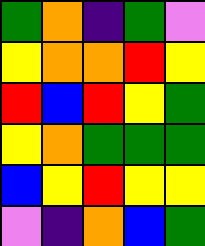[["green", "orange", "indigo", "green", "violet"], ["yellow", "orange", "orange", "red", "yellow"], ["red", "blue", "red", "yellow", "green"], ["yellow", "orange", "green", "green", "green"], ["blue", "yellow", "red", "yellow", "yellow"], ["violet", "indigo", "orange", "blue", "green"]]